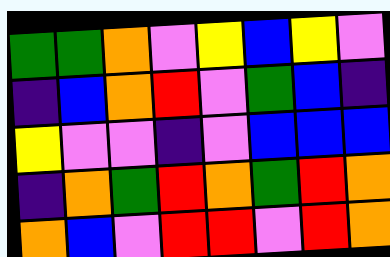[["green", "green", "orange", "violet", "yellow", "blue", "yellow", "violet"], ["indigo", "blue", "orange", "red", "violet", "green", "blue", "indigo"], ["yellow", "violet", "violet", "indigo", "violet", "blue", "blue", "blue"], ["indigo", "orange", "green", "red", "orange", "green", "red", "orange"], ["orange", "blue", "violet", "red", "red", "violet", "red", "orange"]]